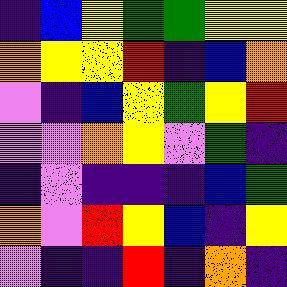[["indigo", "blue", "yellow", "green", "green", "yellow", "yellow"], ["orange", "yellow", "yellow", "red", "indigo", "blue", "orange"], ["violet", "indigo", "blue", "yellow", "green", "yellow", "red"], ["violet", "violet", "orange", "yellow", "violet", "green", "indigo"], ["indigo", "violet", "indigo", "indigo", "indigo", "blue", "green"], ["orange", "violet", "red", "yellow", "blue", "indigo", "yellow"], ["violet", "indigo", "indigo", "red", "indigo", "orange", "indigo"]]